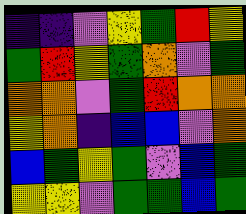[["indigo", "indigo", "violet", "yellow", "green", "red", "yellow"], ["green", "red", "yellow", "green", "orange", "violet", "green"], ["orange", "orange", "violet", "green", "red", "orange", "orange"], ["yellow", "orange", "indigo", "blue", "blue", "violet", "orange"], ["blue", "green", "yellow", "green", "violet", "blue", "green"], ["yellow", "yellow", "violet", "green", "green", "blue", "green"]]